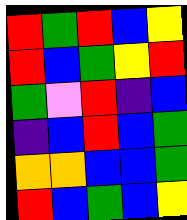[["red", "green", "red", "blue", "yellow"], ["red", "blue", "green", "yellow", "red"], ["green", "violet", "red", "indigo", "blue"], ["indigo", "blue", "red", "blue", "green"], ["orange", "orange", "blue", "blue", "green"], ["red", "blue", "green", "blue", "yellow"]]